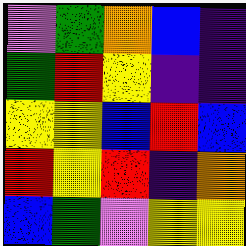[["violet", "green", "orange", "blue", "indigo"], ["green", "red", "yellow", "indigo", "indigo"], ["yellow", "yellow", "blue", "red", "blue"], ["red", "yellow", "red", "indigo", "orange"], ["blue", "green", "violet", "yellow", "yellow"]]